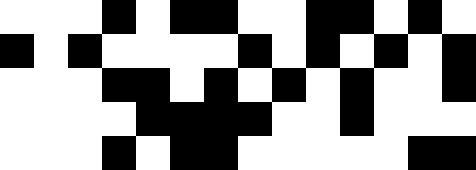[["white", "white", "white", "black", "white", "black", "black", "white", "white", "black", "black", "white", "black", "white"], ["black", "white", "black", "white", "white", "white", "white", "black", "white", "black", "white", "black", "white", "black"], ["white", "white", "white", "black", "black", "white", "black", "white", "black", "white", "black", "white", "white", "black"], ["white", "white", "white", "white", "black", "black", "black", "black", "white", "white", "black", "white", "white", "white"], ["white", "white", "white", "black", "white", "black", "black", "white", "white", "white", "white", "white", "black", "black"]]